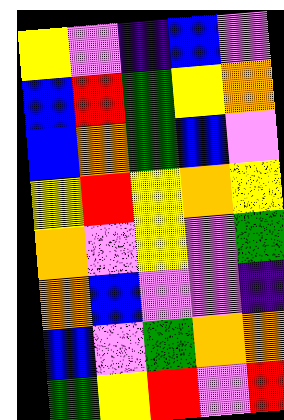[["yellow", "violet", "indigo", "blue", "violet"], ["blue", "red", "green", "yellow", "orange"], ["blue", "orange", "green", "blue", "violet"], ["yellow", "red", "yellow", "orange", "yellow"], ["orange", "violet", "yellow", "violet", "green"], ["orange", "blue", "violet", "violet", "indigo"], ["blue", "violet", "green", "orange", "orange"], ["green", "yellow", "red", "violet", "red"]]